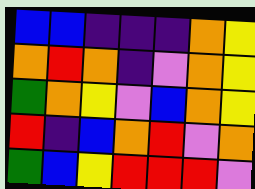[["blue", "blue", "indigo", "indigo", "indigo", "orange", "yellow"], ["orange", "red", "orange", "indigo", "violet", "orange", "yellow"], ["green", "orange", "yellow", "violet", "blue", "orange", "yellow"], ["red", "indigo", "blue", "orange", "red", "violet", "orange"], ["green", "blue", "yellow", "red", "red", "red", "violet"]]